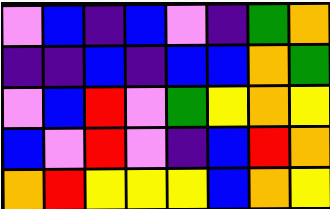[["violet", "blue", "indigo", "blue", "violet", "indigo", "green", "orange"], ["indigo", "indigo", "blue", "indigo", "blue", "blue", "orange", "green"], ["violet", "blue", "red", "violet", "green", "yellow", "orange", "yellow"], ["blue", "violet", "red", "violet", "indigo", "blue", "red", "orange"], ["orange", "red", "yellow", "yellow", "yellow", "blue", "orange", "yellow"]]